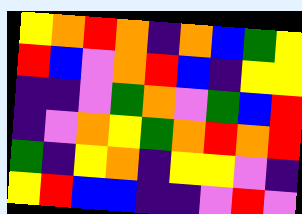[["yellow", "orange", "red", "orange", "indigo", "orange", "blue", "green", "yellow"], ["red", "blue", "violet", "orange", "red", "blue", "indigo", "yellow", "yellow"], ["indigo", "indigo", "violet", "green", "orange", "violet", "green", "blue", "red"], ["indigo", "violet", "orange", "yellow", "green", "orange", "red", "orange", "red"], ["green", "indigo", "yellow", "orange", "indigo", "yellow", "yellow", "violet", "indigo"], ["yellow", "red", "blue", "blue", "indigo", "indigo", "violet", "red", "violet"]]